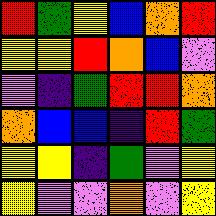[["red", "green", "yellow", "blue", "orange", "red"], ["yellow", "yellow", "red", "orange", "blue", "violet"], ["violet", "indigo", "green", "red", "red", "orange"], ["orange", "blue", "blue", "indigo", "red", "green"], ["yellow", "yellow", "indigo", "green", "violet", "yellow"], ["yellow", "violet", "violet", "orange", "violet", "yellow"]]